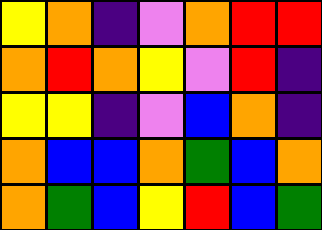[["yellow", "orange", "indigo", "violet", "orange", "red", "red"], ["orange", "red", "orange", "yellow", "violet", "red", "indigo"], ["yellow", "yellow", "indigo", "violet", "blue", "orange", "indigo"], ["orange", "blue", "blue", "orange", "green", "blue", "orange"], ["orange", "green", "blue", "yellow", "red", "blue", "green"]]